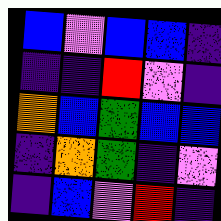[["blue", "violet", "blue", "blue", "indigo"], ["indigo", "indigo", "red", "violet", "indigo"], ["orange", "blue", "green", "blue", "blue"], ["indigo", "orange", "green", "indigo", "violet"], ["indigo", "blue", "violet", "red", "indigo"]]